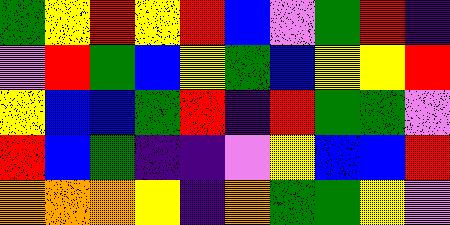[["green", "yellow", "red", "yellow", "red", "blue", "violet", "green", "red", "indigo"], ["violet", "red", "green", "blue", "yellow", "green", "blue", "yellow", "yellow", "red"], ["yellow", "blue", "blue", "green", "red", "indigo", "red", "green", "green", "violet"], ["red", "blue", "green", "indigo", "indigo", "violet", "yellow", "blue", "blue", "red"], ["orange", "orange", "orange", "yellow", "indigo", "orange", "green", "green", "yellow", "violet"]]